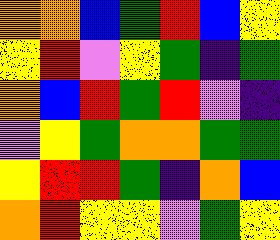[["orange", "orange", "blue", "green", "red", "blue", "yellow"], ["yellow", "red", "violet", "yellow", "green", "indigo", "green"], ["orange", "blue", "red", "green", "red", "violet", "indigo"], ["violet", "yellow", "green", "orange", "orange", "green", "green"], ["yellow", "red", "red", "green", "indigo", "orange", "blue"], ["orange", "red", "yellow", "yellow", "violet", "green", "yellow"]]